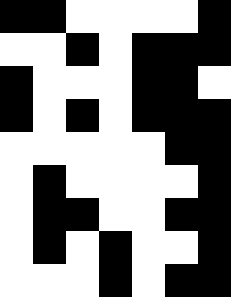[["black", "black", "white", "white", "white", "white", "black"], ["white", "white", "black", "white", "black", "black", "black"], ["black", "white", "white", "white", "black", "black", "white"], ["black", "white", "black", "white", "black", "black", "black"], ["white", "white", "white", "white", "white", "black", "black"], ["white", "black", "white", "white", "white", "white", "black"], ["white", "black", "black", "white", "white", "black", "black"], ["white", "black", "white", "black", "white", "white", "black"], ["white", "white", "white", "black", "white", "black", "black"]]